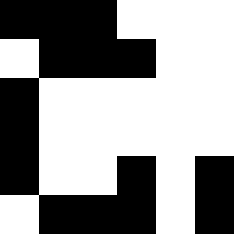[["black", "black", "black", "white", "white", "white"], ["white", "black", "black", "black", "white", "white"], ["black", "white", "white", "white", "white", "white"], ["black", "white", "white", "white", "white", "white"], ["black", "white", "white", "black", "white", "black"], ["white", "black", "black", "black", "white", "black"]]